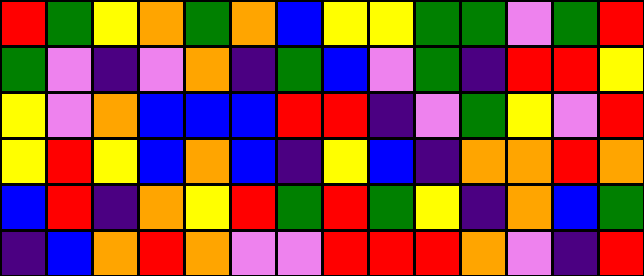[["red", "green", "yellow", "orange", "green", "orange", "blue", "yellow", "yellow", "green", "green", "violet", "green", "red"], ["green", "violet", "indigo", "violet", "orange", "indigo", "green", "blue", "violet", "green", "indigo", "red", "red", "yellow"], ["yellow", "violet", "orange", "blue", "blue", "blue", "red", "red", "indigo", "violet", "green", "yellow", "violet", "red"], ["yellow", "red", "yellow", "blue", "orange", "blue", "indigo", "yellow", "blue", "indigo", "orange", "orange", "red", "orange"], ["blue", "red", "indigo", "orange", "yellow", "red", "green", "red", "green", "yellow", "indigo", "orange", "blue", "green"], ["indigo", "blue", "orange", "red", "orange", "violet", "violet", "red", "red", "red", "orange", "violet", "indigo", "red"]]